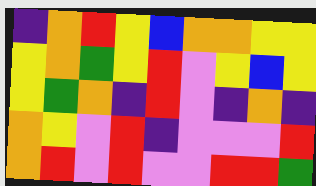[["indigo", "orange", "red", "yellow", "blue", "orange", "orange", "yellow", "yellow"], ["yellow", "orange", "green", "yellow", "red", "violet", "yellow", "blue", "yellow"], ["yellow", "green", "orange", "indigo", "red", "violet", "indigo", "orange", "indigo"], ["orange", "yellow", "violet", "red", "indigo", "violet", "violet", "violet", "red"], ["orange", "red", "violet", "red", "violet", "violet", "red", "red", "green"]]